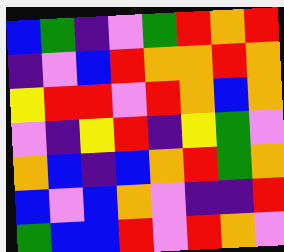[["blue", "green", "indigo", "violet", "green", "red", "orange", "red"], ["indigo", "violet", "blue", "red", "orange", "orange", "red", "orange"], ["yellow", "red", "red", "violet", "red", "orange", "blue", "orange"], ["violet", "indigo", "yellow", "red", "indigo", "yellow", "green", "violet"], ["orange", "blue", "indigo", "blue", "orange", "red", "green", "orange"], ["blue", "violet", "blue", "orange", "violet", "indigo", "indigo", "red"], ["green", "blue", "blue", "red", "violet", "red", "orange", "violet"]]